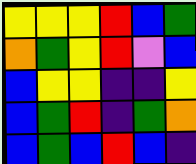[["yellow", "yellow", "yellow", "red", "blue", "green"], ["orange", "green", "yellow", "red", "violet", "blue"], ["blue", "yellow", "yellow", "indigo", "indigo", "yellow"], ["blue", "green", "red", "indigo", "green", "orange"], ["blue", "green", "blue", "red", "blue", "indigo"]]